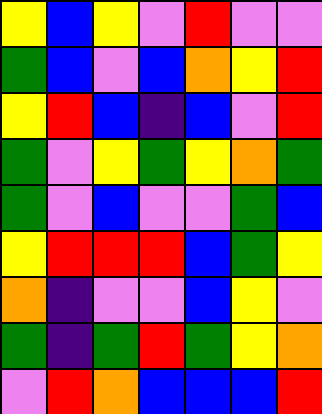[["yellow", "blue", "yellow", "violet", "red", "violet", "violet"], ["green", "blue", "violet", "blue", "orange", "yellow", "red"], ["yellow", "red", "blue", "indigo", "blue", "violet", "red"], ["green", "violet", "yellow", "green", "yellow", "orange", "green"], ["green", "violet", "blue", "violet", "violet", "green", "blue"], ["yellow", "red", "red", "red", "blue", "green", "yellow"], ["orange", "indigo", "violet", "violet", "blue", "yellow", "violet"], ["green", "indigo", "green", "red", "green", "yellow", "orange"], ["violet", "red", "orange", "blue", "blue", "blue", "red"]]